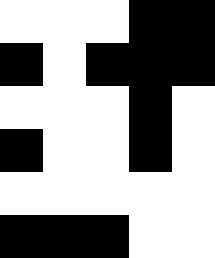[["white", "white", "white", "black", "black"], ["black", "white", "black", "black", "black"], ["white", "white", "white", "black", "white"], ["black", "white", "white", "black", "white"], ["white", "white", "white", "white", "white"], ["black", "black", "black", "white", "white"]]